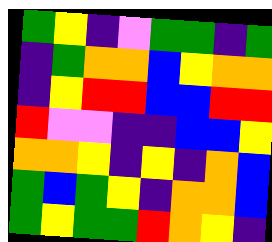[["green", "yellow", "indigo", "violet", "green", "green", "indigo", "green"], ["indigo", "green", "orange", "orange", "blue", "yellow", "orange", "orange"], ["indigo", "yellow", "red", "red", "blue", "blue", "red", "red"], ["red", "violet", "violet", "indigo", "indigo", "blue", "blue", "yellow"], ["orange", "orange", "yellow", "indigo", "yellow", "indigo", "orange", "blue"], ["green", "blue", "green", "yellow", "indigo", "orange", "orange", "blue"], ["green", "yellow", "green", "green", "red", "orange", "yellow", "indigo"]]